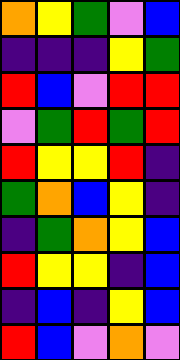[["orange", "yellow", "green", "violet", "blue"], ["indigo", "indigo", "indigo", "yellow", "green"], ["red", "blue", "violet", "red", "red"], ["violet", "green", "red", "green", "red"], ["red", "yellow", "yellow", "red", "indigo"], ["green", "orange", "blue", "yellow", "indigo"], ["indigo", "green", "orange", "yellow", "blue"], ["red", "yellow", "yellow", "indigo", "blue"], ["indigo", "blue", "indigo", "yellow", "blue"], ["red", "blue", "violet", "orange", "violet"]]